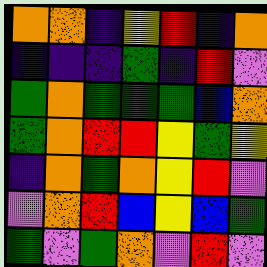[["orange", "orange", "indigo", "yellow", "red", "indigo", "orange"], ["indigo", "indigo", "indigo", "green", "indigo", "red", "violet"], ["green", "orange", "green", "green", "green", "blue", "orange"], ["green", "orange", "red", "red", "yellow", "green", "yellow"], ["indigo", "orange", "green", "orange", "yellow", "red", "violet"], ["violet", "orange", "red", "blue", "yellow", "blue", "green"], ["green", "violet", "green", "orange", "violet", "red", "violet"]]